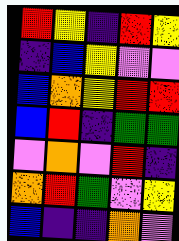[["red", "yellow", "indigo", "red", "yellow"], ["indigo", "blue", "yellow", "violet", "violet"], ["blue", "orange", "yellow", "red", "red"], ["blue", "red", "indigo", "green", "green"], ["violet", "orange", "violet", "red", "indigo"], ["orange", "red", "green", "violet", "yellow"], ["blue", "indigo", "indigo", "orange", "violet"]]